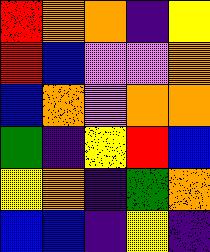[["red", "orange", "orange", "indigo", "yellow"], ["red", "blue", "violet", "violet", "orange"], ["blue", "orange", "violet", "orange", "orange"], ["green", "indigo", "yellow", "red", "blue"], ["yellow", "orange", "indigo", "green", "orange"], ["blue", "blue", "indigo", "yellow", "indigo"]]